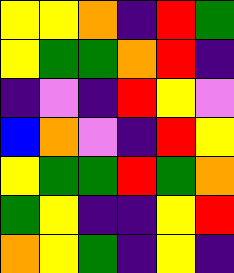[["yellow", "yellow", "orange", "indigo", "red", "green"], ["yellow", "green", "green", "orange", "red", "indigo"], ["indigo", "violet", "indigo", "red", "yellow", "violet"], ["blue", "orange", "violet", "indigo", "red", "yellow"], ["yellow", "green", "green", "red", "green", "orange"], ["green", "yellow", "indigo", "indigo", "yellow", "red"], ["orange", "yellow", "green", "indigo", "yellow", "indigo"]]